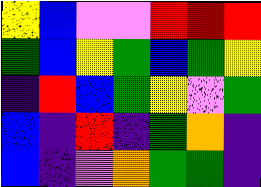[["yellow", "blue", "violet", "violet", "red", "red", "red"], ["green", "blue", "yellow", "green", "blue", "green", "yellow"], ["indigo", "red", "blue", "green", "yellow", "violet", "green"], ["blue", "indigo", "red", "indigo", "green", "orange", "indigo"], ["blue", "indigo", "violet", "orange", "green", "green", "indigo"]]